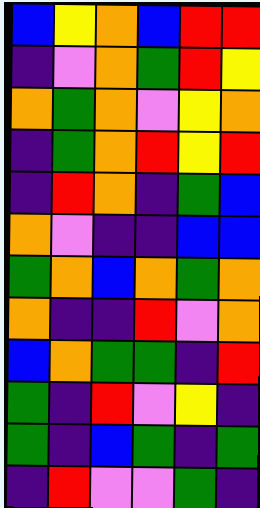[["blue", "yellow", "orange", "blue", "red", "red"], ["indigo", "violet", "orange", "green", "red", "yellow"], ["orange", "green", "orange", "violet", "yellow", "orange"], ["indigo", "green", "orange", "red", "yellow", "red"], ["indigo", "red", "orange", "indigo", "green", "blue"], ["orange", "violet", "indigo", "indigo", "blue", "blue"], ["green", "orange", "blue", "orange", "green", "orange"], ["orange", "indigo", "indigo", "red", "violet", "orange"], ["blue", "orange", "green", "green", "indigo", "red"], ["green", "indigo", "red", "violet", "yellow", "indigo"], ["green", "indigo", "blue", "green", "indigo", "green"], ["indigo", "red", "violet", "violet", "green", "indigo"]]